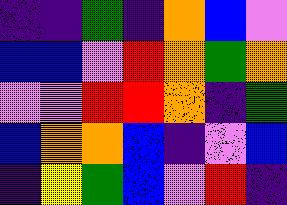[["indigo", "indigo", "green", "indigo", "orange", "blue", "violet"], ["blue", "blue", "violet", "red", "orange", "green", "orange"], ["violet", "violet", "red", "red", "orange", "indigo", "green"], ["blue", "orange", "orange", "blue", "indigo", "violet", "blue"], ["indigo", "yellow", "green", "blue", "violet", "red", "indigo"]]